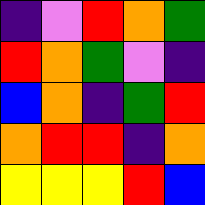[["indigo", "violet", "red", "orange", "green"], ["red", "orange", "green", "violet", "indigo"], ["blue", "orange", "indigo", "green", "red"], ["orange", "red", "red", "indigo", "orange"], ["yellow", "yellow", "yellow", "red", "blue"]]